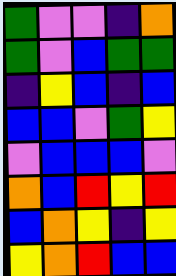[["green", "violet", "violet", "indigo", "orange"], ["green", "violet", "blue", "green", "green"], ["indigo", "yellow", "blue", "indigo", "blue"], ["blue", "blue", "violet", "green", "yellow"], ["violet", "blue", "blue", "blue", "violet"], ["orange", "blue", "red", "yellow", "red"], ["blue", "orange", "yellow", "indigo", "yellow"], ["yellow", "orange", "red", "blue", "blue"]]